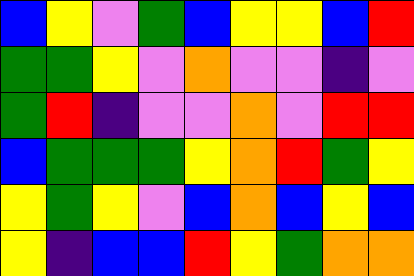[["blue", "yellow", "violet", "green", "blue", "yellow", "yellow", "blue", "red"], ["green", "green", "yellow", "violet", "orange", "violet", "violet", "indigo", "violet"], ["green", "red", "indigo", "violet", "violet", "orange", "violet", "red", "red"], ["blue", "green", "green", "green", "yellow", "orange", "red", "green", "yellow"], ["yellow", "green", "yellow", "violet", "blue", "orange", "blue", "yellow", "blue"], ["yellow", "indigo", "blue", "blue", "red", "yellow", "green", "orange", "orange"]]